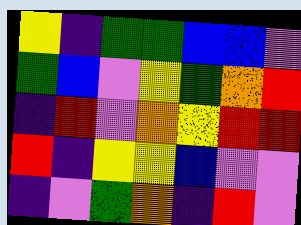[["yellow", "indigo", "green", "green", "blue", "blue", "violet"], ["green", "blue", "violet", "yellow", "green", "orange", "red"], ["indigo", "red", "violet", "orange", "yellow", "red", "red"], ["red", "indigo", "yellow", "yellow", "blue", "violet", "violet"], ["indigo", "violet", "green", "orange", "indigo", "red", "violet"]]